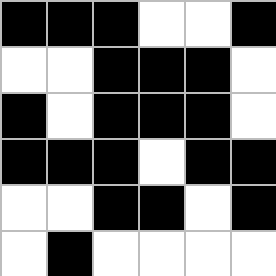[["black", "black", "black", "white", "white", "black"], ["white", "white", "black", "black", "black", "white"], ["black", "white", "black", "black", "black", "white"], ["black", "black", "black", "white", "black", "black"], ["white", "white", "black", "black", "white", "black"], ["white", "black", "white", "white", "white", "white"]]